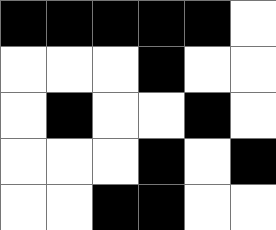[["black", "black", "black", "black", "black", "white"], ["white", "white", "white", "black", "white", "white"], ["white", "black", "white", "white", "black", "white"], ["white", "white", "white", "black", "white", "black"], ["white", "white", "black", "black", "white", "white"]]